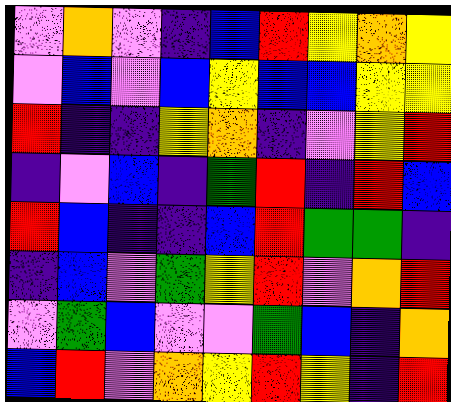[["violet", "orange", "violet", "indigo", "blue", "red", "yellow", "orange", "yellow"], ["violet", "blue", "violet", "blue", "yellow", "blue", "blue", "yellow", "yellow"], ["red", "indigo", "indigo", "yellow", "orange", "indigo", "violet", "yellow", "red"], ["indigo", "violet", "blue", "indigo", "green", "red", "indigo", "red", "blue"], ["red", "blue", "indigo", "indigo", "blue", "red", "green", "green", "indigo"], ["indigo", "blue", "violet", "green", "yellow", "red", "violet", "orange", "red"], ["violet", "green", "blue", "violet", "violet", "green", "blue", "indigo", "orange"], ["blue", "red", "violet", "orange", "yellow", "red", "yellow", "indigo", "red"]]